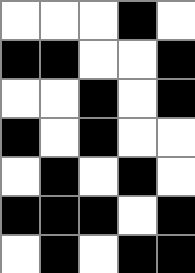[["white", "white", "white", "black", "white"], ["black", "black", "white", "white", "black"], ["white", "white", "black", "white", "black"], ["black", "white", "black", "white", "white"], ["white", "black", "white", "black", "white"], ["black", "black", "black", "white", "black"], ["white", "black", "white", "black", "black"]]